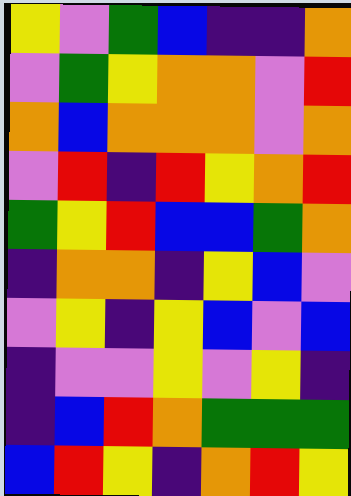[["yellow", "violet", "green", "blue", "indigo", "indigo", "orange"], ["violet", "green", "yellow", "orange", "orange", "violet", "red"], ["orange", "blue", "orange", "orange", "orange", "violet", "orange"], ["violet", "red", "indigo", "red", "yellow", "orange", "red"], ["green", "yellow", "red", "blue", "blue", "green", "orange"], ["indigo", "orange", "orange", "indigo", "yellow", "blue", "violet"], ["violet", "yellow", "indigo", "yellow", "blue", "violet", "blue"], ["indigo", "violet", "violet", "yellow", "violet", "yellow", "indigo"], ["indigo", "blue", "red", "orange", "green", "green", "green"], ["blue", "red", "yellow", "indigo", "orange", "red", "yellow"]]